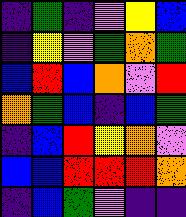[["indigo", "green", "indigo", "violet", "yellow", "blue"], ["indigo", "yellow", "violet", "green", "orange", "green"], ["blue", "red", "blue", "orange", "violet", "red"], ["orange", "green", "blue", "indigo", "blue", "green"], ["indigo", "blue", "red", "yellow", "orange", "violet"], ["blue", "blue", "red", "red", "red", "orange"], ["indigo", "blue", "green", "violet", "indigo", "indigo"]]